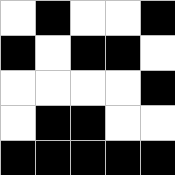[["white", "black", "white", "white", "black"], ["black", "white", "black", "black", "white"], ["white", "white", "white", "white", "black"], ["white", "black", "black", "white", "white"], ["black", "black", "black", "black", "black"]]